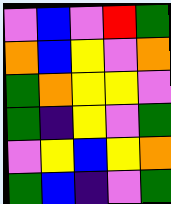[["violet", "blue", "violet", "red", "green"], ["orange", "blue", "yellow", "violet", "orange"], ["green", "orange", "yellow", "yellow", "violet"], ["green", "indigo", "yellow", "violet", "green"], ["violet", "yellow", "blue", "yellow", "orange"], ["green", "blue", "indigo", "violet", "green"]]